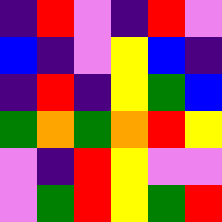[["indigo", "red", "violet", "indigo", "red", "violet"], ["blue", "indigo", "violet", "yellow", "blue", "indigo"], ["indigo", "red", "indigo", "yellow", "green", "blue"], ["green", "orange", "green", "orange", "red", "yellow"], ["violet", "indigo", "red", "yellow", "violet", "violet"], ["violet", "green", "red", "yellow", "green", "red"]]